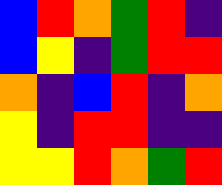[["blue", "red", "orange", "green", "red", "indigo"], ["blue", "yellow", "indigo", "green", "red", "red"], ["orange", "indigo", "blue", "red", "indigo", "orange"], ["yellow", "indigo", "red", "red", "indigo", "indigo"], ["yellow", "yellow", "red", "orange", "green", "red"]]